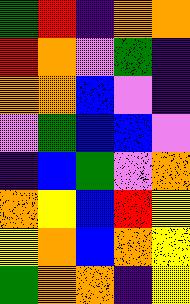[["green", "red", "indigo", "orange", "orange"], ["red", "orange", "violet", "green", "indigo"], ["orange", "orange", "blue", "violet", "indigo"], ["violet", "green", "blue", "blue", "violet"], ["indigo", "blue", "green", "violet", "orange"], ["orange", "yellow", "blue", "red", "yellow"], ["yellow", "orange", "blue", "orange", "yellow"], ["green", "orange", "orange", "indigo", "yellow"]]